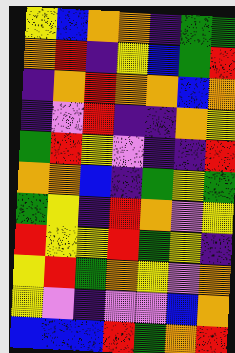[["yellow", "blue", "orange", "orange", "indigo", "green", "green"], ["orange", "red", "indigo", "yellow", "blue", "green", "red"], ["indigo", "orange", "red", "orange", "orange", "blue", "orange"], ["indigo", "violet", "red", "indigo", "indigo", "orange", "yellow"], ["green", "red", "yellow", "violet", "indigo", "indigo", "red"], ["orange", "orange", "blue", "indigo", "green", "yellow", "green"], ["green", "yellow", "indigo", "red", "orange", "violet", "yellow"], ["red", "yellow", "yellow", "red", "green", "yellow", "indigo"], ["yellow", "red", "green", "orange", "yellow", "violet", "orange"], ["yellow", "violet", "indigo", "violet", "violet", "blue", "orange"], ["blue", "blue", "blue", "red", "green", "orange", "red"]]